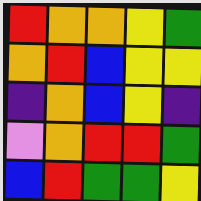[["red", "orange", "orange", "yellow", "green"], ["orange", "red", "blue", "yellow", "yellow"], ["indigo", "orange", "blue", "yellow", "indigo"], ["violet", "orange", "red", "red", "green"], ["blue", "red", "green", "green", "yellow"]]